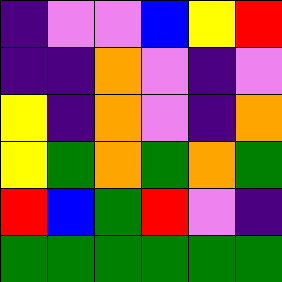[["indigo", "violet", "violet", "blue", "yellow", "red"], ["indigo", "indigo", "orange", "violet", "indigo", "violet"], ["yellow", "indigo", "orange", "violet", "indigo", "orange"], ["yellow", "green", "orange", "green", "orange", "green"], ["red", "blue", "green", "red", "violet", "indigo"], ["green", "green", "green", "green", "green", "green"]]